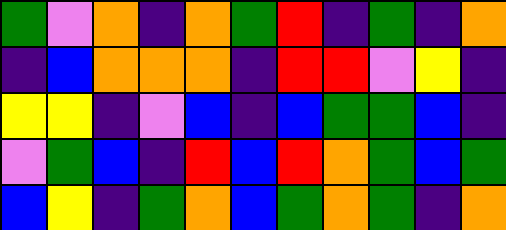[["green", "violet", "orange", "indigo", "orange", "green", "red", "indigo", "green", "indigo", "orange"], ["indigo", "blue", "orange", "orange", "orange", "indigo", "red", "red", "violet", "yellow", "indigo"], ["yellow", "yellow", "indigo", "violet", "blue", "indigo", "blue", "green", "green", "blue", "indigo"], ["violet", "green", "blue", "indigo", "red", "blue", "red", "orange", "green", "blue", "green"], ["blue", "yellow", "indigo", "green", "orange", "blue", "green", "orange", "green", "indigo", "orange"]]